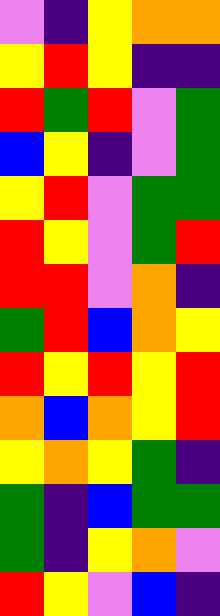[["violet", "indigo", "yellow", "orange", "orange"], ["yellow", "red", "yellow", "indigo", "indigo"], ["red", "green", "red", "violet", "green"], ["blue", "yellow", "indigo", "violet", "green"], ["yellow", "red", "violet", "green", "green"], ["red", "yellow", "violet", "green", "red"], ["red", "red", "violet", "orange", "indigo"], ["green", "red", "blue", "orange", "yellow"], ["red", "yellow", "red", "yellow", "red"], ["orange", "blue", "orange", "yellow", "red"], ["yellow", "orange", "yellow", "green", "indigo"], ["green", "indigo", "blue", "green", "green"], ["green", "indigo", "yellow", "orange", "violet"], ["red", "yellow", "violet", "blue", "indigo"]]